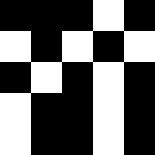[["black", "black", "black", "white", "black"], ["white", "black", "white", "black", "white"], ["black", "white", "black", "white", "black"], ["white", "black", "black", "white", "black"], ["white", "black", "black", "white", "black"]]